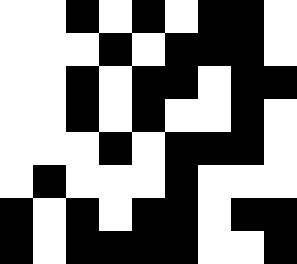[["white", "white", "black", "white", "black", "white", "black", "black", "white"], ["white", "white", "white", "black", "white", "black", "black", "black", "white"], ["white", "white", "black", "white", "black", "black", "white", "black", "black"], ["white", "white", "black", "white", "black", "white", "white", "black", "white"], ["white", "white", "white", "black", "white", "black", "black", "black", "white"], ["white", "black", "white", "white", "white", "black", "white", "white", "white"], ["black", "white", "black", "white", "black", "black", "white", "black", "black"], ["black", "white", "black", "black", "black", "black", "white", "white", "black"]]